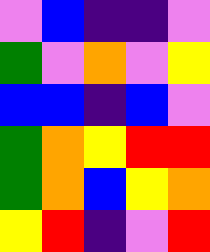[["violet", "blue", "indigo", "indigo", "violet"], ["green", "violet", "orange", "violet", "yellow"], ["blue", "blue", "indigo", "blue", "violet"], ["green", "orange", "yellow", "red", "red"], ["green", "orange", "blue", "yellow", "orange"], ["yellow", "red", "indigo", "violet", "red"]]